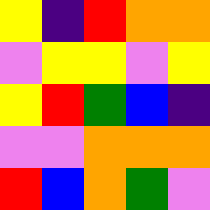[["yellow", "indigo", "red", "orange", "orange"], ["violet", "yellow", "yellow", "violet", "yellow"], ["yellow", "red", "green", "blue", "indigo"], ["violet", "violet", "orange", "orange", "orange"], ["red", "blue", "orange", "green", "violet"]]